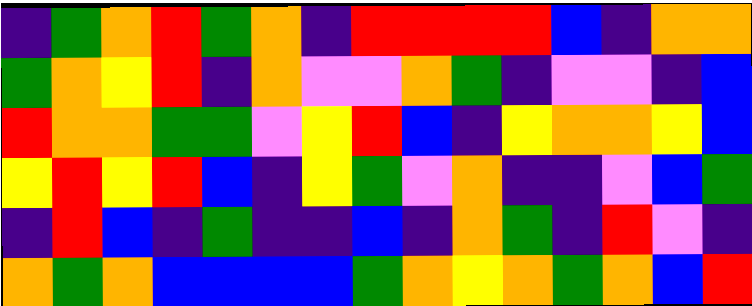[["indigo", "green", "orange", "red", "green", "orange", "indigo", "red", "red", "red", "red", "blue", "indigo", "orange", "orange"], ["green", "orange", "yellow", "red", "indigo", "orange", "violet", "violet", "orange", "green", "indigo", "violet", "violet", "indigo", "blue"], ["red", "orange", "orange", "green", "green", "violet", "yellow", "red", "blue", "indigo", "yellow", "orange", "orange", "yellow", "blue"], ["yellow", "red", "yellow", "red", "blue", "indigo", "yellow", "green", "violet", "orange", "indigo", "indigo", "violet", "blue", "green"], ["indigo", "red", "blue", "indigo", "green", "indigo", "indigo", "blue", "indigo", "orange", "green", "indigo", "red", "violet", "indigo"], ["orange", "green", "orange", "blue", "blue", "blue", "blue", "green", "orange", "yellow", "orange", "green", "orange", "blue", "red"]]